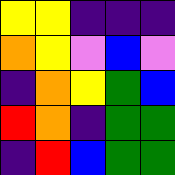[["yellow", "yellow", "indigo", "indigo", "indigo"], ["orange", "yellow", "violet", "blue", "violet"], ["indigo", "orange", "yellow", "green", "blue"], ["red", "orange", "indigo", "green", "green"], ["indigo", "red", "blue", "green", "green"]]